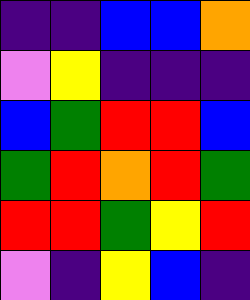[["indigo", "indigo", "blue", "blue", "orange"], ["violet", "yellow", "indigo", "indigo", "indigo"], ["blue", "green", "red", "red", "blue"], ["green", "red", "orange", "red", "green"], ["red", "red", "green", "yellow", "red"], ["violet", "indigo", "yellow", "blue", "indigo"]]